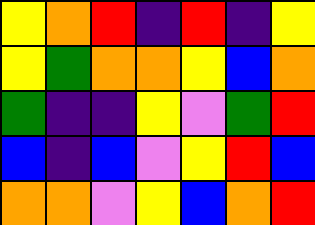[["yellow", "orange", "red", "indigo", "red", "indigo", "yellow"], ["yellow", "green", "orange", "orange", "yellow", "blue", "orange"], ["green", "indigo", "indigo", "yellow", "violet", "green", "red"], ["blue", "indigo", "blue", "violet", "yellow", "red", "blue"], ["orange", "orange", "violet", "yellow", "blue", "orange", "red"]]